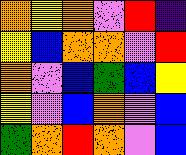[["orange", "yellow", "orange", "violet", "red", "indigo"], ["yellow", "blue", "orange", "orange", "violet", "red"], ["orange", "violet", "blue", "green", "blue", "yellow"], ["yellow", "violet", "blue", "orange", "violet", "blue"], ["green", "orange", "red", "orange", "violet", "blue"]]